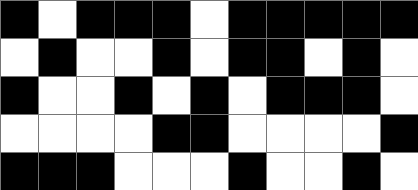[["black", "white", "black", "black", "black", "white", "black", "black", "black", "black", "black"], ["white", "black", "white", "white", "black", "white", "black", "black", "white", "black", "white"], ["black", "white", "white", "black", "white", "black", "white", "black", "black", "black", "white"], ["white", "white", "white", "white", "black", "black", "white", "white", "white", "white", "black"], ["black", "black", "black", "white", "white", "white", "black", "white", "white", "black", "white"]]